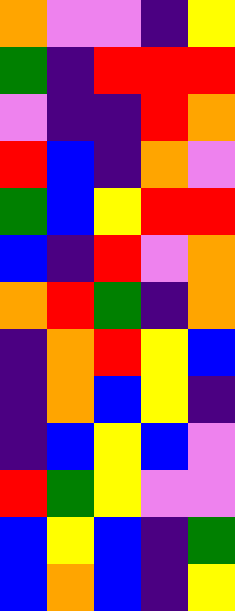[["orange", "violet", "violet", "indigo", "yellow"], ["green", "indigo", "red", "red", "red"], ["violet", "indigo", "indigo", "red", "orange"], ["red", "blue", "indigo", "orange", "violet"], ["green", "blue", "yellow", "red", "red"], ["blue", "indigo", "red", "violet", "orange"], ["orange", "red", "green", "indigo", "orange"], ["indigo", "orange", "red", "yellow", "blue"], ["indigo", "orange", "blue", "yellow", "indigo"], ["indigo", "blue", "yellow", "blue", "violet"], ["red", "green", "yellow", "violet", "violet"], ["blue", "yellow", "blue", "indigo", "green"], ["blue", "orange", "blue", "indigo", "yellow"]]